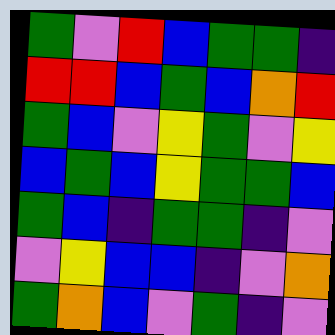[["green", "violet", "red", "blue", "green", "green", "indigo"], ["red", "red", "blue", "green", "blue", "orange", "red"], ["green", "blue", "violet", "yellow", "green", "violet", "yellow"], ["blue", "green", "blue", "yellow", "green", "green", "blue"], ["green", "blue", "indigo", "green", "green", "indigo", "violet"], ["violet", "yellow", "blue", "blue", "indigo", "violet", "orange"], ["green", "orange", "blue", "violet", "green", "indigo", "violet"]]